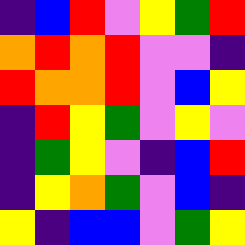[["indigo", "blue", "red", "violet", "yellow", "green", "red"], ["orange", "red", "orange", "red", "violet", "violet", "indigo"], ["red", "orange", "orange", "red", "violet", "blue", "yellow"], ["indigo", "red", "yellow", "green", "violet", "yellow", "violet"], ["indigo", "green", "yellow", "violet", "indigo", "blue", "red"], ["indigo", "yellow", "orange", "green", "violet", "blue", "indigo"], ["yellow", "indigo", "blue", "blue", "violet", "green", "yellow"]]